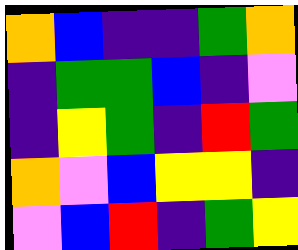[["orange", "blue", "indigo", "indigo", "green", "orange"], ["indigo", "green", "green", "blue", "indigo", "violet"], ["indigo", "yellow", "green", "indigo", "red", "green"], ["orange", "violet", "blue", "yellow", "yellow", "indigo"], ["violet", "blue", "red", "indigo", "green", "yellow"]]